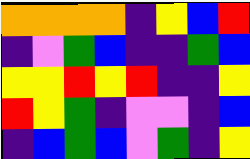[["orange", "orange", "orange", "orange", "indigo", "yellow", "blue", "red"], ["indigo", "violet", "green", "blue", "indigo", "indigo", "green", "blue"], ["yellow", "yellow", "red", "yellow", "red", "indigo", "indigo", "yellow"], ["red", "yellow", "green", "indigo", "violet", "violet", "indigo", "blue"], ["indigo", "blue", "green", "blue", "violet", "green", "indigo", "yellow"]]